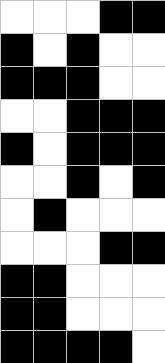[["white", "white", "white", "black", "black"], ["black", "white", "black", "white", "white"], ["black", "black", "black", "white", "white"], ["white", "white", "black", "black", "black"], ["black", "white", "black", "black", "black"], ["white", "white", "black", "white", "black"], ["white", "black", "white", "white", "white"], ["white", "white", "white", "black", "black"], ["black", "black", "white", "white", "white"], ["black", "black", "white", "white", "white"], ["black", "black", "black", "black", "white"]]